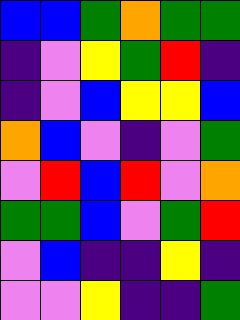[["blue", "blue", "green", "orange", "green", "green"], ["indigo", "violet", "yellow", "green", "red", "indigo"], ["indigo", "violet", "blue", "yellow", "yellow", "blue"], ["orange", "blue", "violet", "indigo", "violet", "green"], ["violet", "red", "blue", "red", "violet", "orange"], ["green", "green", "blue", "violet", "green", "red"], ["violet", "blue", "indigo", "indigo", "yellow", "indigo"], ["violet", "violet", "yellow", "indigo", "indigo", "green"]]